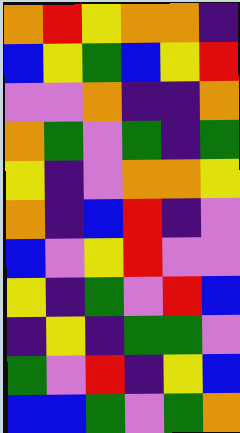[["orange", "red", "yellow", "orange", "orange", "indigo"], ["blue", "yellow", "green", "blue", "yellow", "red"], ["violet", "violet", "orange", "indigo", "indigo", "orange"], ["orange", "green", "violet", "green", "indigo", "green"], ["yellow", "indigo", "violet", "orange", "orange", "yellow"], ["orange", "indigo", "blue", "red", "indigo", "violet"], ["blue", "violet", "yellow", "red", "violet", "violet"], ["yellow", "indigo", "green", "violet", "red", "blue"], ["indigo", "yellow", "indigo", "green", "green", "violet"], ["green", "violet", "red", "indigo", "yellow", "blue"], ["blue", "blue", "green", "violet", "green", "orange"]]